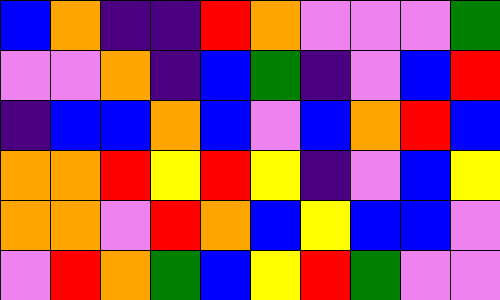[["blue", "orange", "indigo", "indigo", "red", "orange", "violet", "violet", "violet", "green"], ["violet", "violet", "orange", "indigo", "blue", "green", "indigo", "violet", "blue", "red"], ["indigo", "blue", "blue", "orange", "blue", "violet", "blue", "orange", "red", "blue"], ["orange", "orange", "red", "yellow", "red", "yellow", "indigo", "violet", "blue", "yellow"], ["orange", "orange", "violet", "red", "orange", "blue", "yellow", "blue", "blue", "violet"], ["violet", "red", "orange", "green", "blue", "yellow", "red", "green", "violet", "violet"]]